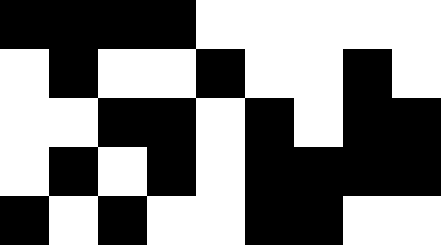[["black", "black", "black", "black", "white", "white", "white", "white", "white"], ["white", "black", "white", "white", "black", "white", "white", "black", "white"], ["white", "white", "black", "black", "white", "black", "white", "black", "black"], ["white", "black", "white", "black", "white", "black", "black", "black", "black"], ["black", "white", "black", "white", "white", "black", "black", "white", "white"]]